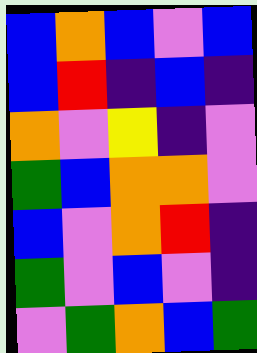[["blue", "orange", "blue", "violet", "blue"], ["blue", "red", "indigo", "blue", "indigo"], ["orange", "violet", "yellow", "indigo", "violet"], ["green", "blue", "orange", "orange", "violet"], ["blue", "violet", "orange", "red", "indigo"], ["green", "violet", "blue", "violet", "indigo"], ["violet", "green", "orange", "blue", "green"]]